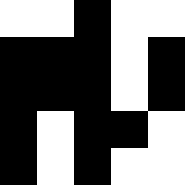[["white", "white", "black", "white", "white"], ["black", "black", "black", "white", "black"], ["black", "black", "black", "white", "black"], ["black", "white", "black", "black", "white"], ["black", "white", "black", "white", "white"]]